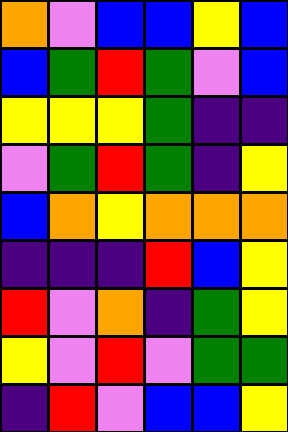[["orange", "violet", "blue", "blue", "yellow", "blue"], ["blue", "green", "red", "green", "violet", "blue"], ["yellow", "yellow", "yellow", "green", "indigo", "indigo"], ["violet", "green", "red", "green", "indigo", "yellow"], ["blue", "orange", "yellow", "orange", "orange", "orange"], ["indigo", "indigo", "indigo", "red", "blue", "yellow"], ["red", "violet", "orange", "indigo", "green", "yellow"], ["yellow", "violet", "red", "violet", "green", "green"], ["indigo", "red", "violet", "blue", "blue", "yellow"]]